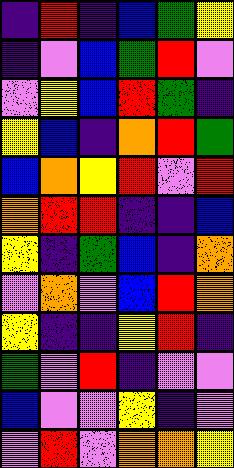[["indigo", "red", "indigo", "blue", "green", "yellow"], ["indigo", "violet", "blue", "green", "red", "violet"], ["violet", "yellow", "blue", "red", "green", "indigo"], ["yellow", "blue", "indigo", "orange", "red", "green"], ["blue", "orange", "yellow", "red", "violet", "red"], ["orange", "red", "red", "indigo", "indigo", "blue"], ["yellow", "indigo", "green", "blue", "indigo", "orange"], ["violet", "orange", "violet", "blue", "red", "orange"], ["yellow", "indigo", "indigo", "yellow", "red", "indigo"], ["green", "violet", "red", "indigo", "violet", "violet"], ["blue", "violet", "violet", "yellow", "indigo", "violet"], ["violet", "red", "violet", "orange", "orange", "yellow"]]